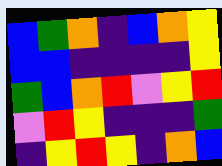[["blue", "green", "orange", "indigo", "blue", "orange", "yellow"], ["blue", "blue", "indigo", "indigo", "indigo", "indigo", "yellow"], ["green", "blue", "orange", "red", "violet", "yellow", "red"], ["violet", "red", "yellow", "indigo", "indigo", "indigo", "green"], ["indigo", "yellow", "red", "yellow", "indigo", "orange", "blue"]]